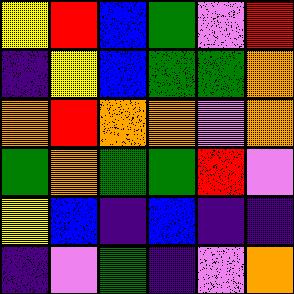[["yellow", "red", "blue", "green", "violet", "red"], ["indigo", "yellow", "blue", "green", "green", "orange"], ["orange", "red", "orange", "orange", "violet", "orange"], ["green", "orange", "green", "green", "red", "violet"], ["yellow", "blue", "indigo", "blue", "indigo", "indigo"], ["indigo", "violet", "green", "indigo", "violet", "orange"]]